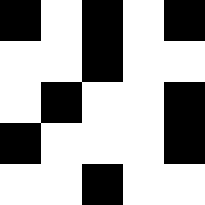[["black", "white", "black", "white", "black"], ["white", "white", "black", "white", "white"], ["white", "black", "white", "white", "black"], ["black", "white", "white", "white", "black"], ["white", "white", "black", "white", "white"]]